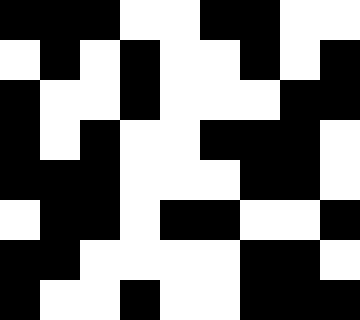[["black", "black", "black", "white", "white", "black", "black", "white", "white"], ["white", "black", "white", "black", "white", "white", "black", "white", "black"], ["black", "white", "white", "black", "white", "white", "white", "black", "black"], ["black", "white", "black", "white", "white", "black", "black", "black", "white"], ["black", "black", "black", "white", "white", "white", "black", "black", "white"], ["white", "black", "black", "white", "black", "black", "white", "white", "black"], ["black", "black", "white", "white", "white", "white", "black", "black", "white"], ["black", "white", "white", "black", "white", "white", "black", "black", "black"]]